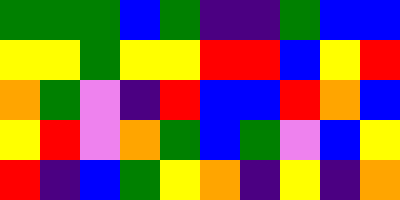[["green", "green", "green", "blue", "green", "indigo", "indigo", "green", "blue", "blue"], ["yellow", "yellow", "green", "yellow", "yellow", "red", "red", "blue", "yellow", "red"], ["orange", "green", "violet", "indigo", "red", "blue", "blue", "red", "orange", "blue"], ["yellow", "red", "violet", "orange", "green", "blue", "green", "violet", "blue", "yellow"], ["red", "indigo", "blue", "green", "yellow", "orange", "indigo", "yellow", "indigo", "orange"]]